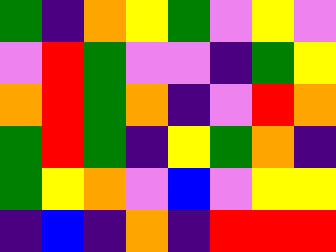[["green", "indigo", "orange", "yellow", "green", "violet", "yellow", "violet"], ["violet", "red", "green", "violet", "violet", "indigo", "green", "yellow"], ["orange", "red", "green", "orange", "indigo", "violet", "red", "orange"], ["green", "red", "green", "indigo", "yellow", "green", "orange", "indigo"], ["green", "yellow", "orange", "violet", "blue", "violet", "yellow", "yellow"], ["indigo", "blue", "indigo", "orange", "indigo", "red", "red", "red"]]